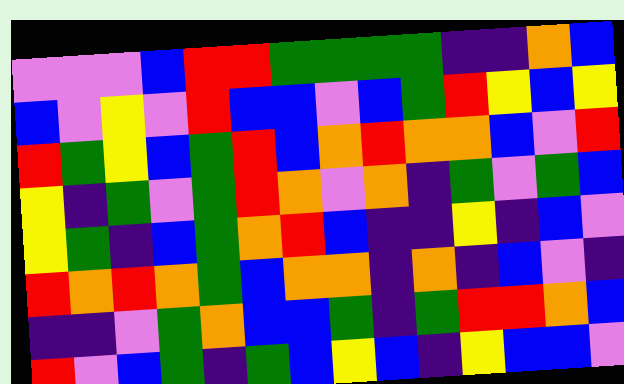[["violet", "violet", "violet", "blue", "red", "red", "green", "green", "green", "green", "indigo", "indigo", "orange", "blue"], ["blue", "violet", "yellow", "violet", "red", "blue", "blue", "violet", "blue", "green", "red", "yellow", "blue", "yellow"], ["red", "green", "yellow", "blue", "green", "red", "blue", "orange", "red", "orange", "orange", "blue", "violet", "red"], ["yellow", "indigo", "green", "violet", "green", "red", "orange", "violet", "orange", "indigo", "green", "violet", "green", "blue"], ["yellow", "green", "indigo", "blue", "green", "orange", "red", "blue", "indigo", "indigo", "yellow", "indigo", "blue", "violet"], ["red", "orange", "red", "orange", "green", "blue", "orange", "orange", "indigo", "orange", "indigo", "blue", "violet", "indigo"], ["indigo", "indigo", "violet", "green", "orange", "blue", "blue", "green", "indigo", "green", "red", "red", "orange", "blue"], ["red", "violet", "blue", "green", "indigo", "green", "blue", "yellow", "blue", "indigo", "yellow", "blue", "blue", "violet"]]